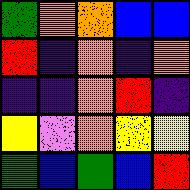[["green", "orange", "orange", "blue", "blue"], ["red", "indigo", "orange", "indigo", "orange"], ["indigo", "indigo", "orange", "red", "indigo"], ["yellow", "violet", "orange", "yellow", "yellow"], ["green", "blue", "green", "blue", "red"]]